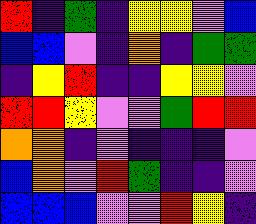[["red", "indigo", "green", "indigo", "yellow", "yellow", "violet", "blue"], ["blue", "blue", "violet", "indigo", "orange", "indigo", "green", "green"], ["indigo", "yellow", "red", "indigo", "indigo", "yellow", "yellow", "violet"], ["red", "red", "yellow", "violet", "violet", "green", "red", "red"], ["orange", "orange", "indigo", "violet", "indigo", "indigo", "indigo", "violet"], ["blue", "orange", "violet", "red", "green", "indigo", "indigo", "violet"], ["blue", "blue", "blue", "violet", "violet", "red", "yellow", "indigo"]]